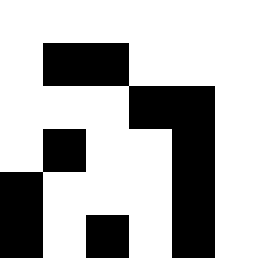[["white", "white", "white", "white", "white", "white"], ["white", "black", "black", "white", "white", "white"], ["white", "white", "white", "black", "black", "white"], ["white", "black", "white", "white", "black", "white"], ["black", "white", "white", "white", "black", "white"], ["black", "white", "black", "white", "black", "white"]]